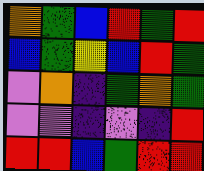[["orange", "green", "blue", "red", "green", "red"], ["blue", "green", "yellow", "blue", "red", "green"], ["violet", "orange", "indigo", "green", "orange", "green"], ["violet", "violet", "indigo", "violet", "indigo", "red"], ["red", "red", "blue", "green", "red", "red"]]